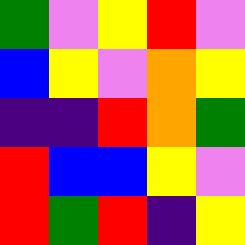[["green", "violet", "yellow", "red", "violet"], ["blue", "yellow", "violet", "orange", "yellow"], ["indigo", "indigo", "red", "orange", "green"], ["red", "blue", "blue", "yellow", "violet"], ["red", "green", "red", "indigo", "yellow"]]